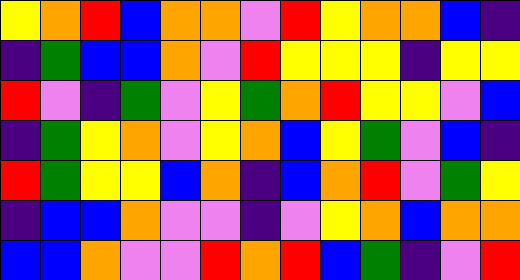[["yellow", "orange", "red", "blue", "orange", "orange", "violet", "red", "yellow", "orange", "orange", "blue", "indigo"], ["indigo", "green", "blue", "blue", "orange", "violet", "red", "yellow", "yellow", "yellow", "indigo", "yellow", "yellow"], ["red", "violet", "indigo", "green", "violet", "yellow", "green", "orange", "red", "yellow", "yellow", "violet", "blue"], ["indigo", "green", "yellow", "orange", "violet", "yellow", "orange", "blue", "yellow", "green", "violet", "blue", "indigo"], ["red", "green", "yellow", "yellow", "blue", "orange", "indigo", "blue", "orange", "red", "violet", "green", "yellow"], ["indigo", "blue", "blue", "orange", "violet", "violet", "indigo", "violet", "yellow", "orange", "blue", "orange", "orange"], ["blue", "blue", "orange", "violet", "violet", "red", "orange", "red", "blue", "green", "indigo", "violet", "red"]]